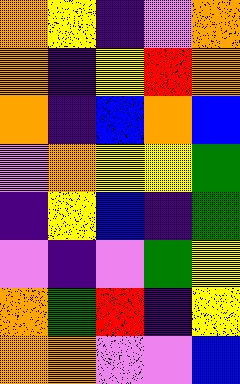[["orange", "yellow", "indigo", "violet", "orange"], ["orange", "indigo", "yellow", "red", "orange"], ["orange", "indigo", "blue", "orange", "blue"], ["violet", "orange", "yellow", "yellow", "green"], ["indigo", "yellow", "blue", "indigo", "green"], ["violet", "indigo", "violet", "green", "yellow"], ["orange", "green", "red", "indigo", "yellow"], ["orange", "orange", "violet", "violet", "blue"]]